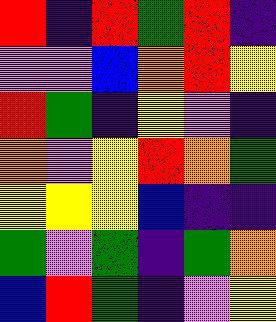[["red", "indigo", "red", "green", "red", "indigo"], ["violet", "violet", "blue", "orange", "red", "yellow"], ["red", "green", "indigo", "yellow", "violet", "indigo"], ["orange", "violet", "yellow", "red", "orange", "green"], ["yellow", "yellow", "yellow", "blue", "indigo", "indigo"], ["green", "violet", "green", "indigo", "green", "orange"], ["blue", "red", "green", "indigo", "violet", "yellow"]]